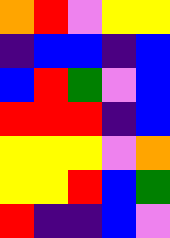[["orange", "red", "violet", "yellow", "yellow"], ["indigo", "blue", "blue", "indigo", "blue"], ["blue", "red", "green", "violet", "blue"], ["red", "red", "red", "indigo", "blue"], ["yellow", "yellow", "yellow", "violet", "orange"], ["yellow", "yellow", "red", "blue", "green"], ["red", "indigo", "indigo", "blue", "violet"]]